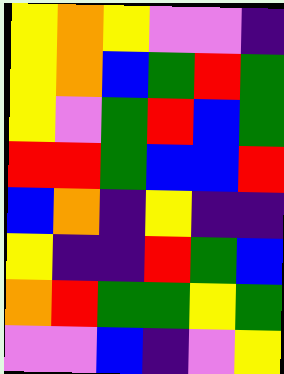[["yellow", "orange", "yellow", "violet", "violet", "indigo"], ["yellow", "orange", "blue", "green", "red", "green"], ["yellow", "violet", "green", "red", "blue", "green"], ["red", "red", "green", "blue", "blue", "red"], ["blue", "orange", "indigo", "yellow", "indigo", "indigo"], ["yellow", "indigo", "indigo", "red", "green", "blue"], ["orange", "red", "green", "green", "yellow", "green"], ["violet", "violet", "blue", "indigo", "violet", "yellow"]]